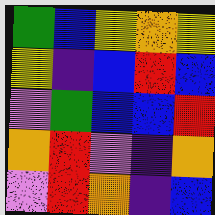[["green", "blue", "yellow", "orange", "yellow"], ["yellow", "indigo", "blue", "red", "blue"], ["violet", "green", "blue", "blue", "red"], ["orange", "red", "violet", "indigo", "orange"], ["violet", "red", "orange", "indigo", "blue"]]